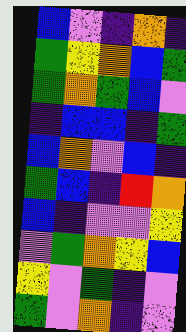[["blue", "violet", "indigo", "orange", "indigo"], ["green", "yellow", "orange", "blue", "green"], ["green", "orange", "green", "blue", "violet"], ["indigo", "blue", "blue", "indigo", "green"], ["blue", "orange", "violet", "blue", "indigo"], ["green", "blue", "indigo", "red", "orange"], ["blue", "indigo", "violet", "violet", "yellow"], ["violet", "green", "orange", "yellow", "blue"], ["yellow", "violet", "green", "indigo", "violet"], ["green", "violet", "orange", "indigo", "violet"]]